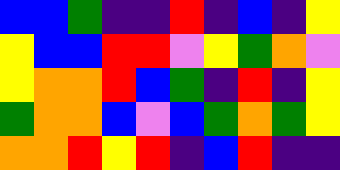[["blue", "blue", "green", "indigo", "indigo", "red", "indigo", "blue", "indigo", "yellow"], ["yellow", "blue", "blue", "red", "red", "violet", "yellow", "green", "orange", "violet"], ["yellow", "orange", "orange", "red", "blue", "green", "indigo", "red", "indigo", "yellow"], ["green", "orange", "orange", "blue", "violet", "blue", "green", "orange", "green", "yellow"], ["orange", "orange", "red", "yellow", "red", "indigo", "blue", "red", "indigo", "indigo"]]